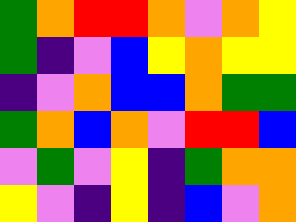[["green", "orange", "red", "red", "orange", "violet", "orange", "yellow"], ["green", "indigo", "violet", "blue", "yellow", "orange", "yellow", "yellow"], ["indigo", "violet", "orange", "blue", "blue", "orange", "green", "green"], ["green", "orange", "blue", "orange", "violet", "red", "red", "blue"], ["violet", "green", "violet", "yellow", "indigo", "green", "orange", "orange"], ["yellow", "violet", "indigo", "yellow", "indigo", "blue", "violet", "orange"]]